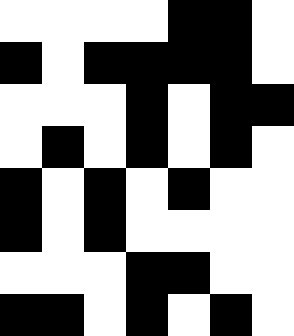[["white", "white", "white", "white", "black", "black", "white"], ["black", "white", "black", "black", "black", "black", "white"], ["white", "white", "white", "black", "white", "black", "black"], ["white", "black", "white", "black", "white", "black", "white"], ["black", "white", "black", "white", "black", "white", "white"], ["black", "white", "black", "white", "white", "white", "white"], ["white", "white", "white", "black", "black", "white", "white"], ["black", "black", "white", "black", "white", "black", "white"]]